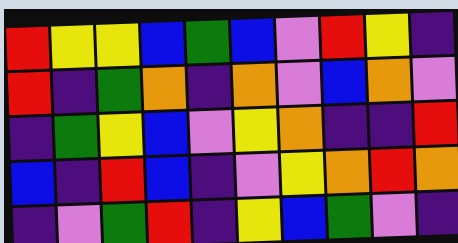[["red", "yellow", "yellow", "blue", "green", "blue", "violet", "red", "yellow", "indigo"], ["red", "indigo", "green", "orange", "indigo", "orange", "violet", "blue", "orange", "violet"], ["indigo", "green", "yellow", "blue", "violet", "yellow", "orange", "indigo", "indigo", "red"], ["blue", "indigo", "red", "blue", "indigo", "violet", "yellow", "orange", "red", "orange"], ["indigo", "violet", "green", "red", "indigo", "yellow", "blue", "green", "violet", "indigo"]]